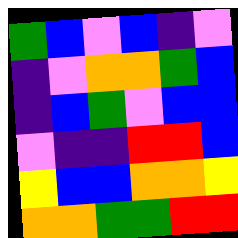[["green", "blue", "violet", "blue", "indigo", "violet"], ["indigo", "violet", "orange", "orange", "green", "blue"], ["indigo", "blue", "green", "violet", "blue", "blue"], ["violet", "indigo", "indigo", "red", "red", "blue"], ["yellow", "blue", "blue", "orange", "orange", "yellow"], ["orange", "orange", "green", "green", "red", "red"]]